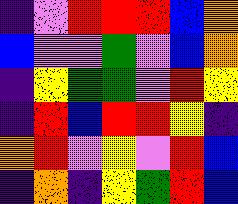[["indigo", "violet", "red", "red", "red", "blue", "orange"], ["blue", "violet", "violet", "green", "violet", "blue", "orange"], ["indigo", "yellow", "green", "green", "violet", "red", "yellow"], ["indigo", "red", "blue", "red", "red", "yellow", "indigo"], ["orange", "red", "violet", "yellow", "violet", "red", "blue"], ["indigo", "orange", "indigo", "yellow", "green", "red", "blue"]]